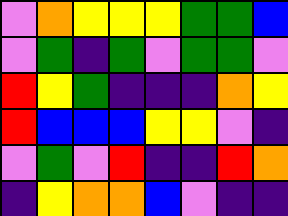[["violet", "orange", "yellow", "yellow", "yellow", "green", "green", "blue"], ["violet", "green", "indigo", "green", "violet", "green", "green", "violet"], ["red", "yellow", "green", "indigo", "indigo", "indigo", "orange", "yellow"], ["red", "blue", "blue", "blue", "yellow", "yellow", "violet", "indigo"], ["violet", "green", "violet", "red", "indigo", "indigo", "red", "orange"], ["indigo", "yellow", "orange", "orange", "blue", "violet", "indigo", "indigo"]]